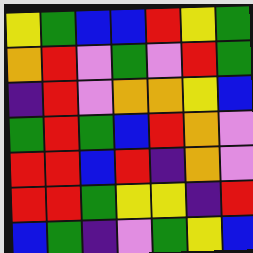[["yellow", "green", "blue", "blue", "red", "yellow", "green"], ["orange", "red", "violet", "green", "violet", "red", "green"], ["indigo", "red", "violet", "orange", "orange", "yellow", "blue"], ["green", "red", "green", "blue", "red", "orange", "violet"], ["red", "red", "blue", "red", "indigo", "orange", "violet"], ["red", "red", "green", "yellow", "yellow", "indigo", "red"], ["blue", "green", "indigo", "violet", "green", "yellow", "blue"]]